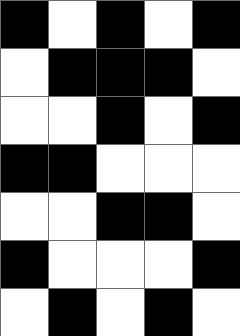[["black", "white", "black", "white", "black"], ["white", "black", "black", "black", "white"], ["white", "white", "black", "white", "black"], ["black", "black", "white", "white", "white"], ["white", "white", "black", "black", "white"], ["black", "white", "white", "white", "black"], ["white", "black", "white", "black", "white"]]